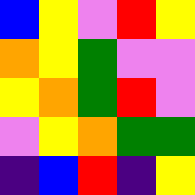[["blue", "yellow", "violet", "red", "yellow"], ["orange", "yellow", "green", "violet", "violet"], ["yellow", "orange", "green", "red", "violet"], ["violet", "yellow", "orange", "green", "green"], ["indigo", "blue", "red", "indigo", "yellow"]]